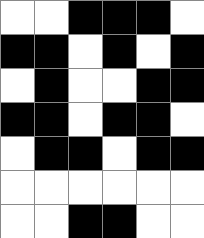[["white", "white", "black", "black", "black", "white"], ["black", "black", "white", "black", "white", "black"], ["white", "black", "white", "white", "black", "black"], ["black", "black", "white", "black", "black", "white"], ["white", "black", "black", "white", "black", "black"], ["white", "white", "white", "white", "white", "white"], ["white", "white", "black", "black", "white", "white"]]